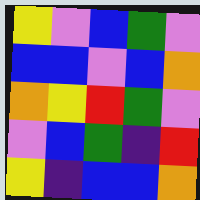[["yellow", "violet", "blue", "green", "violet"], ["blue", "blue", "violet", "blue", "orange"], ["orange", "yellow", "red", "green", "violet"], ["violet", "blue", "green", "indigo", "red"], ["yellow", "indigo", "blue", "blue", "orange"]]